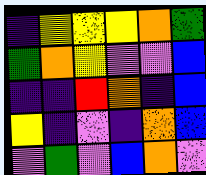[["indigo", "yellow", "yellow", "yellow", "orange", "green"], ["green", "orange", "yellow", "violet", "violet", "blue"], ["indigo", "indigo", "red", "orange", "indigo", "blue"], ["yellow", "indigo", "violet", "indigo", "orange", "blue"], ["violet", "green", "violet", "blue", "orange", "violet"]]